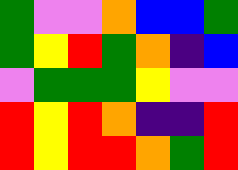[["green", "violet", "violet", "orange", "blue", "blue", "green"], ["green", "yellow", "red", "green", "orange", "indigo", "blue"], ["violet", "green", "green", "green", "yellow", "violet", "violet"], ["red", "yellow", "red", "orange", "indigo", "indigo", "red"], ["red", "yellow", "red", "red", "orange", "green", "red"]]